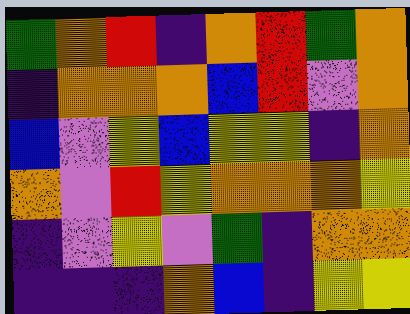[["green", "orange", "red", "indigo", "orange", "red", "green", "orange"], ["indigo", "orange", "orange", "orange", "blue", "red", "violet", "orange"], ["blue", "violet", "yellow", "blue", "yellow", "yellow", "indigo", "orange"], ["orange", "violet", "red", "yellow", "orange", "orange", "orange", "yellow"], ["indigo", "violet", "yellow", "violet", "green", "indigo", "orange", "orange"], ["indigo", "indigo", "indigo", "orange", "blue", "indigo", "yellow", "yellow"]]